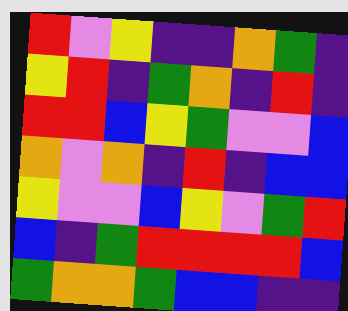[["red", "violet", "yellow", "indigo", "indigo", "orange", "green", "indigo"], ["yellow", "red", "indigo", "green", "orange", "indigo", "red", "indigo"], ["red", "red", "blue", "yellow", "green", "violet", "violet", "blue"], ["orange", "violet", "orange", "indigo", "red", "indigo", "blue", "blue"], ["yellow", "violet", "violet", "blue", "yellow", "violet", "green", "red"], ["blue", "indigo", "green", "red", "red", "red", "red", "blue"], ["green", "orange", "orange", "green", "blue", "blue", "indigo", "indigo"]]